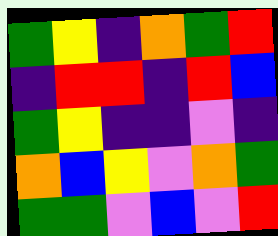[["green", "yellow", "indigo", "orange", "green", "red"], ["indigo", "red", "red", "indigo", "red", "blue"], ["green", "yellow", "indigo", "indigo", "violet", "indigo"], ["orange", "blue", "yellow", "violet", "orange", "green"], ["green", "green", "violet", "blue", "violet", "red"]]